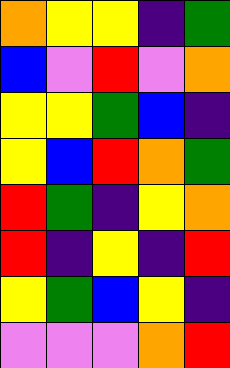[["orange", "yellow", "yellow", "indigo", "green"], ["blue", "violet", "red", "violet", "orange"], ["yellow", "yellow", "green", "blue", "indigo"], ["yellow", "blue", "red", "orange", "green"], ["red", "green", "indigo", "yellow", "orange"], ["red", "indigo", "yellow", "indigo", "red"], ["yellow", "green", "blue", "yellow", "indigo"], ["violet", "violet", "violet", "orange", "red"]]